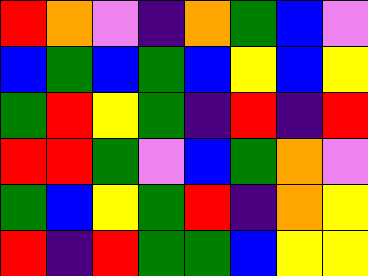[["red", "orange", "violet", "indigo", "orange", "green", "blue", "violet"], ["blue", "green", "blue", "green", "blue", "yellow", "blue", "yellow"], ["green", "red", "yellow", "green", "indigo", "red", "indigo", "red"], ["red", "red", "green", "violet", "blue", "green", "orange", "violet"], ["green", "blue", "yellow", "green", "red", "indigo", "orange", "yellow"], ["red", "indigo", "red", "green", "green", "blue", "yellow", "yellow"]]